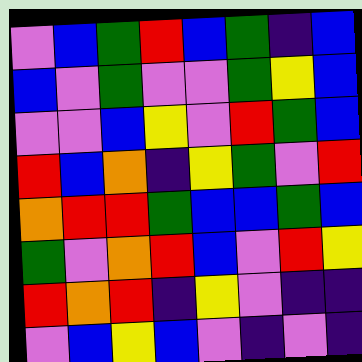[["violet", "blue", "green", "red", "blue", "green", "indigo", "blue"], ["blue", "violet", "green", "violet", "violet", "green", "yellow", "blue"], ["violet", "violet", "blue", "yellow", "violet", "red", "green", "blue"], ["red", "blue", "orange", "indigo", "yellow", "green", "violet", "red"], ["orange", "red", "red", "green", "blue", "blue", "green", "blue"], ["green", "violet", "orange", "red", "blue", "violet", "red", "yellow"], ["red", "orange", "red", "indigo", "yellow", "violet", "indigo", "indigo"], ["violet", "blue", "yellow", "blue", "violet", "indigo", "violet", "indigo"]]